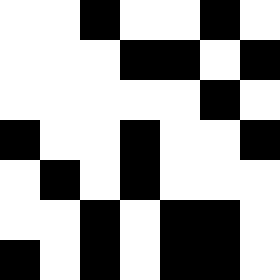[["white", "white", "black", "white", "white", "black", "white"], ["white", "white", "white", "black", "black", "white", "black"], ["white", "white", "white", "white", "white", "black", "white"], ["black", "white", "white", "black", "white", "white", "black"], ["white", "black", "white", "black", "white", "white", "white"], ["white", "white", "black", "white", "black", "black", "white"], ["black", "white", "black", "white", "black", "black", "white"]]